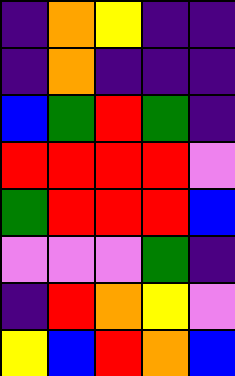[["indigo", "orange", "yellow", "indigo", "indigo"], ["indigo", "orange", "indigo", "indigo", "indigo"], ["blue", "green", "red", "green", "indigo"], ["red", "red", "red", "red", "violet"], ["green", "red", "red", "red", "blue"], ["violet", "violet", "violet", "green", "indigo"], ["indigo", "red", "orange", "yellow", "violet"], ["yellow", "blue", "red", "orange", "blue"]]